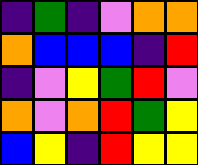[["indigo", "green", "indigo", "violet", "orange", "orange"], ["orange", "blue", "blue", "blue", "indigo", "red"], ["indigo", "violet", "yellow", "green", "red", "violet"], ["orange", "violet", "orange", "red", "green", "yellow"], ["blue", "yellow", "indigo", "red", "yellow", "yellow"]]